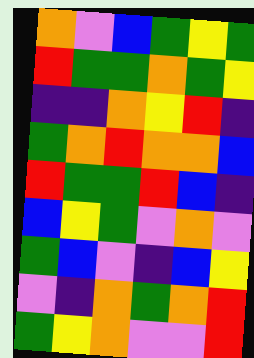[["orange", "violet", "blue", "green", "yellow", "green"], ["red", "green", "green", "orange", "green", "yellow"], ["indigo", "indigo", "orange", "yellow", "red", "indigo"], ["green", "orange", "red", "orange", "orange", "blue"], ["red", "green", "green", "red", "blue", "indigo"], ["blue", "yellow", "green", "violet", "orange", "violet"], ["green", "blue", "violet", "indigo", "blue", "yellow"], ["violet", "indigo", "orange", "green", "orange", "red"], ["green", "yellow", "orange", "violet", "violet", "red"]]